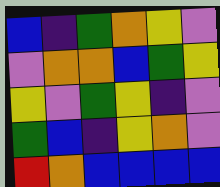[["blue", "indigo", "green", "orange", "yellow", "violet"], ["violet", "orange", "orange", "blue", "green", "yellow"], ["yellow", "violet", "green", "yellow", "indigo", "violet"], ["green", "blue", "indigo", "yellow", "orange", "violet"], ["red", "orange", "blue", "blue", "blue", "blue"]]